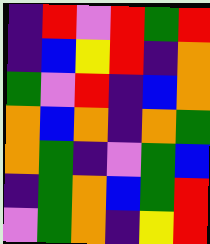[["indigo", "red", "violet", "red", "green", "red"], ["indigo", "blue", "yellow", "red", "indigo", "orange"], ["green", "violet", "red", "indigo", "blue", "orange"], ["orange", "blue", "orange", "indigo", "orange", "green"], ["orange", "green", "indigo", "violet", "green", "blue"], ["indigo", "green", "orange", "blue", "green", "red"], ["violet", "green", "orange", "indigo", "yellow", "red"]]